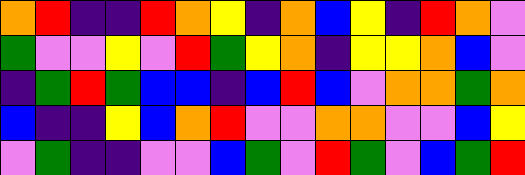[["orange", "red", "indigo", "indigo", "red", "orange", "yellow", "indigo", "orange", "blue", "yellow", "indigo", "red", "orange", "violet"], ["green", "violet", "violet", "yellow", "violet", "red", "green", "yellow", "orange", "indigo", "yellow", "yellow", "orange", "blue", "violet"], ["indigo", "green", "red", "green", "blue", "blue", "indigo", "blue", "red", "blue", "violet", "orange", "orange", "green", "orange"], ["blue", "indigo", "indigo", "yellow", "blue", "orange", "red", "violet", "violet", "orange", "orange", "violet", "violet", "blue", "yellow"], ["violet", "green", "indigo", "indigo", "violet", "violet", "blue", "green", "violet", "red", "green", "violet", "blue", "green", "red"]]